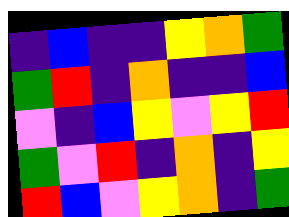[["indigo", "blue", "indigo", "indigo", "yellow", "orange", "green"], ["green", "red", "indigo", "orange", "indigo", "indigo", "blue"], ["violet", "indigo", "blue", "yellow", "violet", "yellow", "red"], ["green", "violet", "red", "indigo", "orange", "indigo", "yellow"], ["red", "blue", "violet", "yellow", "orange", "indigo", "green"]]